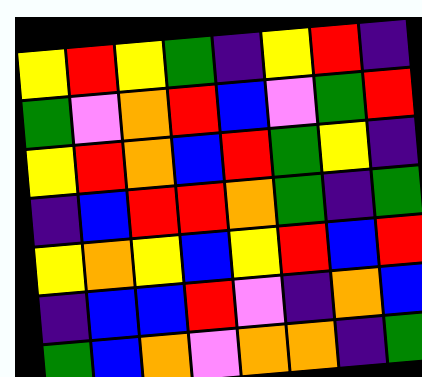[["yellow", "red", "yellow", "green", "indigo", "yellow", "red", "indigo"], ["green", "violet", "orange", "red", "blue", "violet", "green", "red"], ["yellow", "red", "orange", "blue", "red", "green", "yellow", "indigo"], ["indigo", "blue", "red", "red", "orange", "green", "indigo", "green"], ["yellow", "orange", "yellow", "blue", "yellow", "red", "blue", "red"], ["indigo", "blue", "blue", "red", "violet", "indigo", "orange", "blue"], ["green", "blue", "orange", "violet", "orange", "orange", "indigo", "green"]]